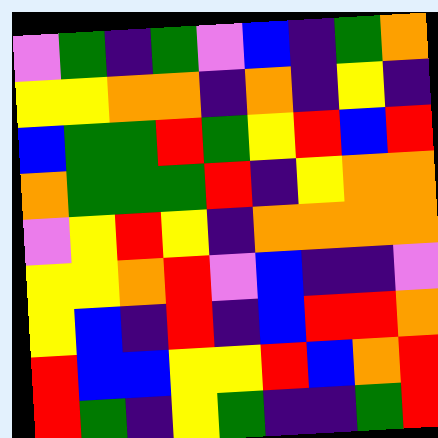[["violet", "green", "indigo", "green", "violet", "blue", "indigo", "green", "orange"], ["yellow", "yellow", "orange", "orange", "indigo", "orange", "indigo", "yellow", "indigo"], ["blue", "green", "green", "red", "green", "yellow", "red", "blue", "red"], ["orange", "green", "green", "green", "red", "indigo", "yellow", "orange", "orange"], ["violet", "yellow", "red", "yellow", "indigo", "orange", "orange", "orange", "orange"], ["yellow", "yellow", "orange", "red", "violet", "blue", "indigo", "indigo", "violet"], ["yellow", "blue", "indigo", "red", "indigo", "blue", "red", "red", "orange"], ["red", "blue", "blue", "yellow", "yellow", "red", "blue", "orange", "red"], ["red", "green", "indigo", "yellow", "green", "indigo", "indigo", "green", "red"]]